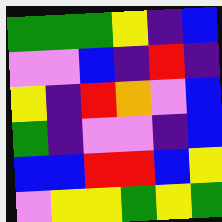[["green", "green", "green", "yellow", "indigo", "blue"], ["violet", "violet", "blue", "indigo", "red", "indigo"], ["yellow", "indigo", "red", "orange", "violet", "blue"], ["green", "indigo", "violet", "violet", "indigo", "blue"], ["blue", "blue", "red", "red", "blue", "yellow"], ["violet", "yellow", "yellow", "green", "yellow", "green"]]